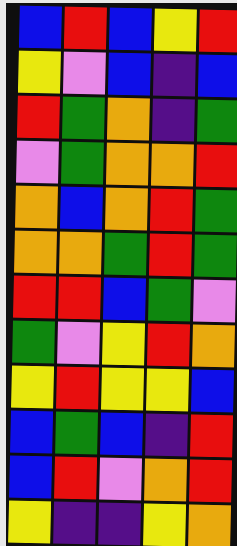[["blue", "red", "blue", "yellow", "red"], ["yellow", "violet", "blue", "indigo", "blue"], ["red", "green", "orange", "indigo", "green"], ["violet", "green", "orange", "orange", "red"], ["orange", "blue", "orange", "red", "green"], ["orange", "orange", "green", "red", "green"], ["red", "red", "blue", "green", "violet"], ["green", "violet", "yellow", "red", "orange"], ["yellow", "red", "yellow", "yellow", "blue"], ["blue", "green", "blue", "indigo", "red"], ["blue", "red", "violet", "orange", "red"], ["yellow", "indigo", "indigo", "yellow", "orange"]]